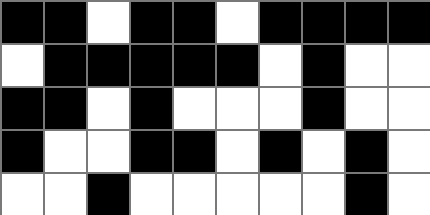[["black", "black", "white", "black", "black", "white", "black", "black", "black", "black"], ["white", "black", "black", "black", "black", "black", "white", "black", "white", "white"], ["black", "black", "white", "black", "white", "white", "white", "black", "white", "white"], ["black", "white", "white", "black", "black", "white", "black", "white", "black", "white"], ["white", "white", "black", "white", "white", "white", "white", "white", "black", "white"]]